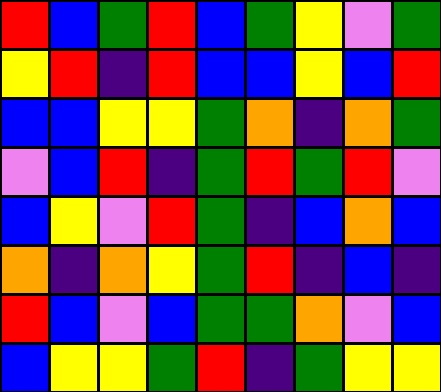[["red", "blue", "green", "red", "blue", "green", "yellow", "violet", "green"], ["yellow", "red", "indigo", "red", "blue", "blue", "yellow", "blue", "red"], ["blue", "blue", "yellow", "yellow", "green", "orange", "indigo", "orange", "green"], ["violet", "blue", "red", "indigo", "green", "red", "green", "red", "violet"], ["blue", "yellow", "violet", "red", "green", "indigo", "blue", "orange", "blue"], ["orange", "indigo", "orange", "yellow", "green", "red", "indigo", "blue", "indigo"], ["red", "blue", "violet", "blue", "green", "green", "orange", "violet", "blue"], ["blue", "yellow", "yellow", "green", "red", "indigo", "green", "yellow", "yellow"]]